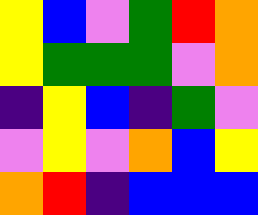[["yellow", "blue", "violet", "green", "red", "orange"], ["yellow", "green", "green", "green", "violet", "orange"], ["indigo", "yellow", "blue", "indigo", "green", "violet"], ["violet", "yellow", "violet", "orange", "blue", "yellow"], ["orange", "red", "indigo", "blue", "blue", "blue"]]